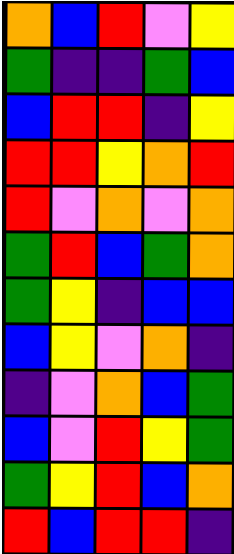[["orange", "blue", "red", "violet", "yellow"], ["green", "indigo", "indigo", "green", "blue"], ["blue", "red", "red", "indigo", "yellow"], ["red", "red", "yellow", "orange", "red"], ["red", "violet", "orange", "violet", "orange"], ["green", "red", "blue", "green", "orange"], ["green", "yellow", "indigo", "blue", "blue"], ["blue", "yellow", "violet", "orange", "indigo"], ["indigo", "violet", "orange", "blue", "green"], ["blue", "violet", "red", "yellow", "green"], ["green", "yellow", "red", "blue", "orange"], ["red", "blue", "red", "red", "indigo"]]